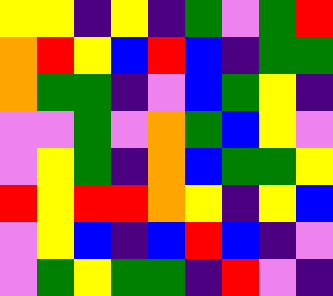[["yellow", "yellow", "indigo", "yellow", "indigo", "green", "violet", "green", "red"], ["orange", "red", "yellow", "blue", "red", "blue", "indigo", "green", "green"], ["orange", "green", "green", "indigo", "violet", "blue", "green", "yellow", "indigo"], ["violet", "violet", "green", "violet", "orange", "green", "blue", "yellow", "violet"], ["violet", "yellow", "green", "indigo", "orange", "blue", "green", "green", "yellow"], ["red", "yellow", "red", "red", "orange", "yellow", "indigo", "yellow", "blue"], ["violet", "yellow", "blue", "indigo", "blue", "red", "blue", "indigo", "violet"], ["violet", "green", "yellow", "green", "green", "indigo", "red", "violet", "indigo"]]